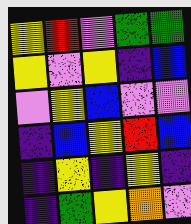[["yellow", "red", "violet", "green", "green"], ["yellow", "violet", "yellow", "indigo", "blue"], ["violet", "yellow", "blue", "violet", "violet"], ["indigo", "blue", "yellow", "red", "blue"], ["indigo", "yellow", "indigo", "yellow", "indigo"], ["indigo", "green", "yellow", "orange", "violet"]]